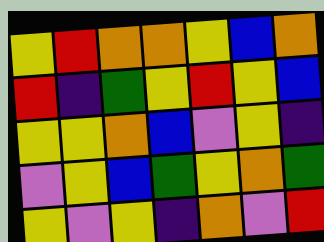[["yellow", "red", "orange", "orange", "yellow", "blue", "orange"], ["red", "indigo", "green", "yellow", "red", "yellow", "blue"], ["yellow", "yellow", "orange", "blue", "violet", "yellow", "indigo"], ["violet", "yellow", "blue", "green", "yellow", "orange", "green"], ["yellow", "violet", "yellow", "indigo", "orange", "violet", "red"]]